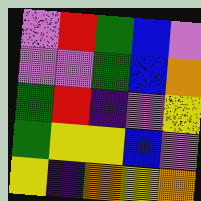[["violet", "red", "green", "blue", "violet"], ["violet", "violet", "green", "blue", "orange"], ["green", "red", "indigo", "violet", "yellow"], ["green", "yellow", "yellow", "blue", "violet"], ["yellow", "indigo", "orange", "yellow", "orange"]]